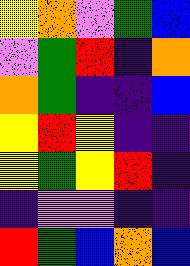[["yellow", "orange", "violet", "green", "blue"], ["violet", "green", "red", "indigo", "orange"], ["orange", "green", "indigo", "indigo", "blue"], ["yellow", "red", "yellow", "indigo", "indigo"], ["yellow", "green", "yellow", "red", "indigo"], ["indigo", "violet", "violet", "indigo", "indigo"], ["red", "green", "blue", "orange", "blue"]]